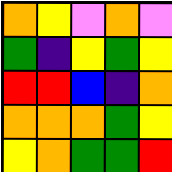[["orange", "yellow", "violet", "orange", "violet"], ["green", "indigo", "yellow", "green", "yellow"], ["red", "red", "blue", "indigo", "orange"], ["orange", "orange", "orange", "green", "yellow"], ["yellow", "orange", "green", "green", "red"]]